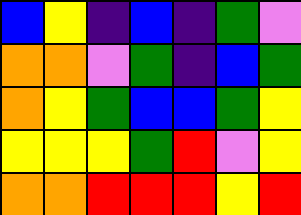[["blue", "yellow", "indigo", "blue", "indigo", "green", "violet"], ["orange", "orange", "violet", "green", "indigo", "blue", "green"], ["orange", "yellow", "green", "blue", "blue", "green", "yellow"], ["yellow", "yellow", "yellow", "green", "red", "violet", "yellow"], ["orange", "orange", "red", "red", "red", "yellow", "red"]]